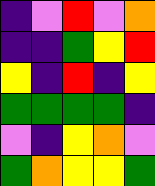[["indigo", "violet", "red", "violet", "orange"], ["indigo", "indigo", "green", "yellow", "red"], ["yellow", "indigo", "red", "indigo", "yellow"], ["green", "green", "green", "green", "indigo"], ["violet", "indigo", "yellow", "orange", "violet"], ["green", "orange", "yellow", "yellow", "green"]]